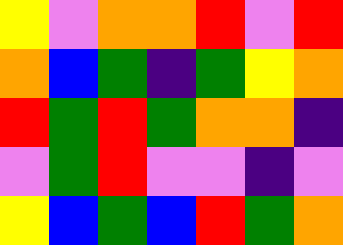[["yellow", "violet", "orange", "orange", "red", "violet", "red"], ["orange", "blue", "green", "indigo", "green", "yellow", "orange"], ["red", "green", "red", "green", "orange", "orange", "indigo"], ["violet", "green", "red", "violet", "violet", "indigo", "violet"], ["yellow", "blue", "green", "blue", "red", "green", "orange"]]